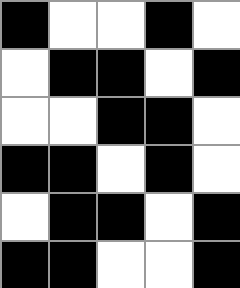[["black", "white", "white", "black", "white"], ["white", "black", "black", "white", "black"], ["white", "white", "black", "black", "white"], ["black", "black", "white", "black", "white"], ["white", "black", "black", "white", "black"], ["black", "black", "white", "white", "black"]]